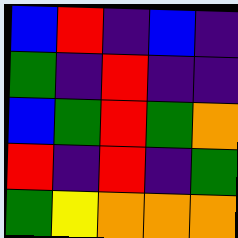[["blue", "red", "indigo", "blue", "indigo"], ["green", "indigo", "red", "indigo", "indigo"], ["blue", "green", "red", "green", "orange"], ["red", "indigo", "red", "indigo", "green"], ["green", "yellow", "orange", "orange", "orange"]]